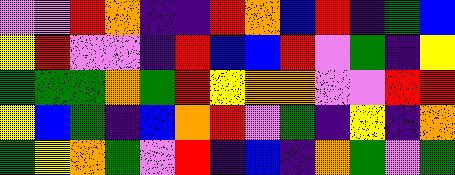[["violet", "violet", "red", "orange", "indigo", "indigo", "red", "orange", "blue", "red", "indigo", "green", "blue"], ["yellow", "red", "violet", "violet", "indigo", "red", "blue", "blue", "red", "violet", "green", "indigo", "yellow"], ["green", "green", "green", "orange", "green", "red", "yellow", "orange", "orange", "violet", "violet", "red", "red"], ["yellow", "blue", "green", "indigo", "blue", "orange", "red", "violet", "green", "indigo", "yellow", "indigo", "orange"], ["green", "yellow", "orange", "green", "violet", "red", "indigo", "blue", "indigo", "orange", "green", "violet", "green"]]